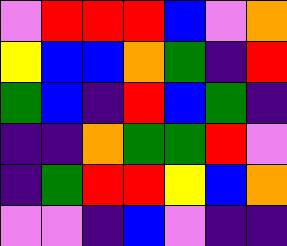[["violet", "red", "red", "red", "blue", "violet", "orange"], ["yellow", "blue", "blue", "orange", "green", "indigo", "red"], ["green", "blue", "indigo", "red", "blue", "green", "indigo"], ["indigo", "indigo", "orange", "green", "green", "red", "violet"], ["indigo", "green", "red", "red", "yellow", "blue", "orange"], ["violet", "violet", "indigo", "blue", "violet", "indigo", "indigo"]]